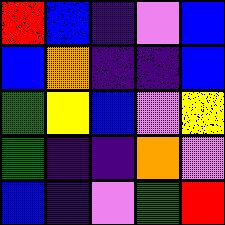[["red", "blue", "indigo", "violet", "blue"], ["blue", "orange", "indigo", "indigo", "blue"], ["green", "yellow", "blue", "violet", "yellow"], ["green", "indigo", "indigo", "orange", "violet"], ["blue", "indigo", "violet", "green", "red"]]